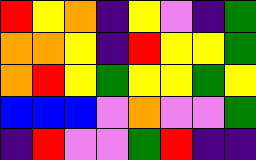[["red", "yellow", "orange", "indigo", "yellow", "violet", "indigo", "green"], ["orange", "orange", "yellow", "indigo", "red", "yellow", "yellow", "green"], ["orange", "red", "yellow", "green", "yellow", "yellow", "green", "yellow"], ["blue", "blue", "blue", "violet", "orange", "violet", "violet", "green"], ["indigo", "red", "violet", "violet", "green", "red", "indigo", "indigo"]]